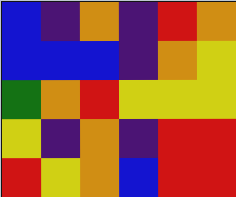[["blue", "indigo", "orange", "indigo", "red", "orange"], ["blue", "blue", "blue", "indigo", "orange", "yellow"], ["green", "orange", "red", "yellow", "yellow", "yellow"], ["yellow", "indigo", "orange", "indigo", "red", "red"], ["red", "yellow", "orange", "blue", "red", "red"]]